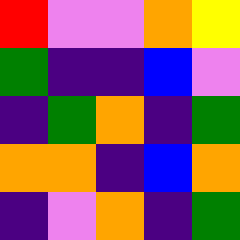[["red", "violet", "violet", "orange", "yellow"], ["green", "indigo", "indigo", "blue", "violet"], ["indigo", "green", "orange", "indigo", "green"], ["orange", "orange", "indigo", "blue", "orange"], ["indigo", "violet", "orange", "indigo", "green"]]